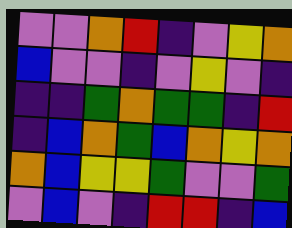[["violet", "violet", "orange", "red", "indigo", "violet", "yellow", "orange"], ["blue", "violet", "violet", "indigo", "violet", "yellow", "violet", "indigo"], ["indigo", "indigo", "green", "orange", "green", "green", "indigo", "red"], ["indigo", "blue", "orange", "green", "blue", "orange", "yellow", "orange"], ["orange", "blue", "yellow", "yellow", "green", "violet", "violet", "green"], ["violet", "blue", "violet", "indigo", "red", "red", "indigo", "blue"]]